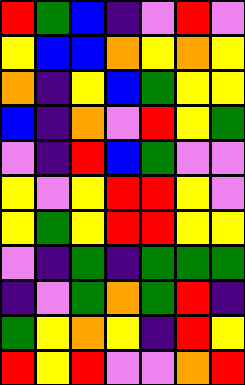[["red", "green", "blue", "indigo", "violet", "red", "violet"], ["yellow", "blue", "blue", "orange", "yellow", "orange", "yellow"], ["orange", "indigo", "yellow", "blue", "green", "yellow", "yellow"], ["blue", "indigo", "orange", "violet", "red", "yellow", "green"], ["violet", "indigo", "red", "blue", "green", "violet", "violet"], ["yellow", "violet", "yellow", "red", "red", "yellow", "violet"], ["yellow", "green", "yellow", "red", "red", "yellow", "yellow"], ["violet", "indigo", "green", "indigo", "green", "green", "green"], ["indigo", "violet", "green", "orange", "green", "red", "indigo"], ["green", "yellow", "orange", "yellow", "indigo", "red", "yellow"], ["red", "yellow", "red", "violet", "violet", "orange", "red"]]